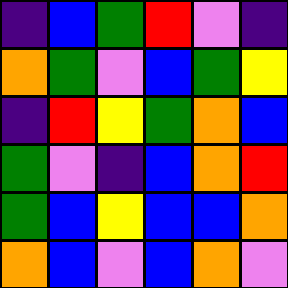[["indigo", "blue", "green", "red", "violet", "indigo"], ["orange", "green", "violet", "blue", "green", "yellow"], ["indigo", "red", "yellow", "green", "orange", "blue"], ["green", "violet", "indigo", "blue", "orange", "red"], ["green", "blue", "yellow", "blue", "blue", "orange"], ["orange", "blue", "violet", "blue", "orange", "violet"]]